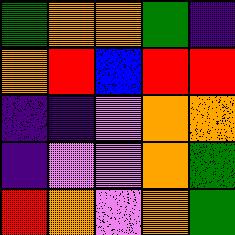[["green", "orange", "orange", "green", "indigo"], ["orange", "red", "blue", "red", "red"], ["indigo", "indigo", "violet", "orange", "orange"], ["indigo", "violet", "violet", "orange", "green"], ["red", "orange", "violet", "orange", "green"]]